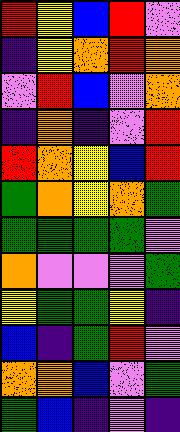[["red", "yellow", "blue", "red", "violet"], ["indigo", "yellow", "orange", "red", "orange"], ["violet", "red", "blue", "violet", "orange"], ["indigo", "orange", "indigo", "violet", "red"], ["red", "orange", "yellow", "blue", "red"], ["green", "orange", "yellow", "orange", "green"], ["green", "green", "green", "green", "violet"], ["orange", "violet", "violet", "violet", "green"], ["yellow", "green", "green", "yellow", "indigo"], ["blue", "indigo", "green", "red", "violet"], ["orange", "orange", "blue", "violet", "green"], ["green", "blue", "indigo", "violet", "indigo"]]